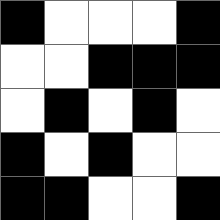[["black", "white", "white", "white", "black"], ["white", "white", "black", "black", "black"], ["white", "black", "white", "black", "white"], ["black", "white", "black", "white", "white"], ["black", "black", "white", "white", "black"]]